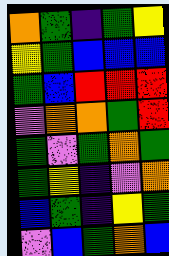[["orange", "green", "indigo", "green", "yellow"], ["yellow", "green", "blue", "blue", "blue"], ["green", "blue", "red", "red", "red"], ["violet", "orange", "orange", "green", "red"], ["green", "violet", "green", "orange", "green"], ["green", "yellow", "indigo", "violet", "orange"], ["blue", "green", "indigo", "yellow", "green"], ["violet", "blue", "green", "orange", "blue"]]